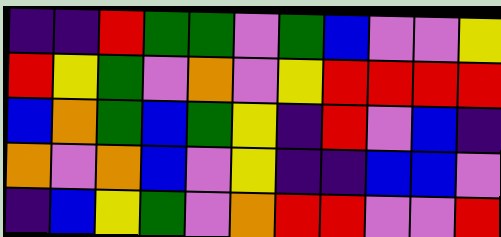[["indigo", "indigo", "red", "green", "green", "violet", "green", "blue", "violet", "violet", "yellow"], ["red", "yellow", "green", "violet", "orange", "violet", "yellow", "red", "red", "red", "red"], ["blue", "orange", "green", "blue", "green", "yellow", "indigo", "red", "violet", "blue", "indigo"], ["orange", "violet", "orange", "blue", "violet", "yellow", "indigo", "indigo", "blue", "blue", "violet"], ["indigo", "blue", "yellow", "green", "violet", "orange", "red", "red", "violet", "violet", "red"]]